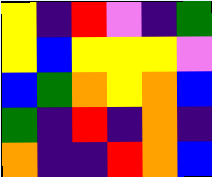[["yellow", "indigo", "red", "violet", "indigo", "green"], ["yellow", "blue", "yellow", "yellow", "yellow", "violet"], ["blue", "green", "orange", "yellow", "orange", "blue"], ["green", "indigo", "red", "indigo", "orange", "indigo"], ["orange", "indigo", "indigo", "red", "orange", "blue"]]